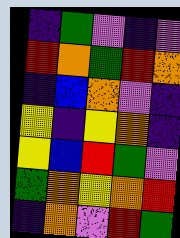[["indigo", "green", "violet", "indigo", "violet"], ["red", "orange", "green", "red", "orange"], ["indigo", "blue", "orange", "violet", "indigo"], ["yellow", "indigo", "yellow", "orange", "indigo"], ["yellow", "blue", "red", "green", "violet"], ["green", "orange", "yellow", "orange", "red"], ["indigo", "orange", "violet", "red", "green"]]